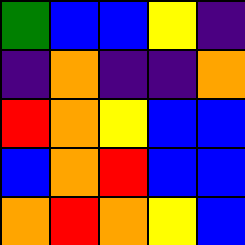[["green", "blue", "blue", "yellow", "indigo"], ["indigo", "orange", "indigo", "indigo", "orange"], ["red", "orange", "yellow", "blue", "blue"], ["blue", "orange", "red", "blue", "blue"], ["orange", "red", "orange", "yellow", "blue"]]